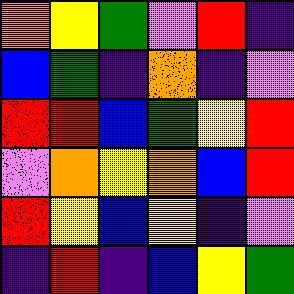[["orange", "yellow", "green", "violet", "red", "indigo"], ["blue", "green", "indigo", "orange", "indigo", "violet"], ["red", "red", "blue", "green", "yellow", "red"], ["violet", "orange", "yellow", "orange", "blue", "red"], ["red", "yellow", "blue", "yellow", "indigo", "violet"], ["indigo", "red", "indigo", "blue", "yellow", "green"]]